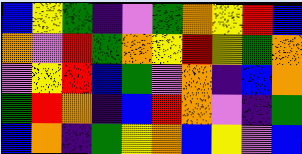[["blue", "yellow", "green", "indigo", "violet", "green", "orange", "yellow", "red", "blue"], ["orange", "violet", "red", "green", "orange", "yellow", "red", "yellow", "green", "orange"], ["violet", "yellow", "red", "blue", "green", "violet", "orange", "indigo", "blue", "orange"], ["green", "red", "orange", "indigo", "blue", "red", "orange", "violet", "indigo", "green"], ["blue", "orange", "indigo", "green", "yellow", "orange", "blue", "yellow", "violet", "blue"]]